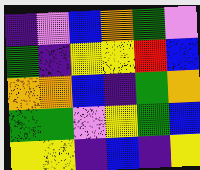[["indigo", "violet", "blue", "orange", "green", "violet"], ["green", "indigo", "yellow", "yellow", "red", "blue"], ["orange", "orange", "blue", "indigo", "green", "orange"], ["green", "green", "violet", "yellow", "green", "blue"], ["yellow", "yellow", "indigo", "blue", "indigo", "yellow"]]